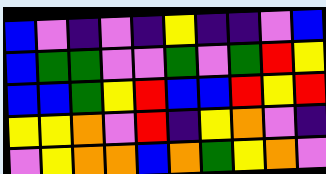[["blue", "violet", "indigo", "violet", "indigo", "yellow", "indigo", "indigo", "violet", "blue"], ["blue", "green", "green", "violet", "violet", "green", "violet", "green", "red", "yellow"], ["blue", "blue", "green", "yellow", "red", "blue", "blue", "red", "yellow", "red"], ["yellow", "yellow", "orange", "violet", "red", "indigo", "yellow", "orange", "violet", "indigo"], ["violet", "yellow", "orange", "orange", "blue", "orange", "green", "yellow", "orange", "violet"]]